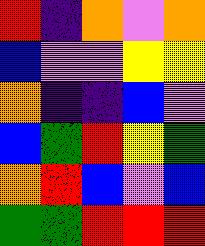[["red", "indigo", "orange", "violet", "orange"], ["blue", "violet", "violet", "yellow", "yellow"], ["orange", "indigo", "indigo", "blue", "violet"], ["blue", "green", "red", "yellow", "green"], ["orange", "red", "blue", "violet", "blue"], ["green", "green", "red", "red", "red"]]